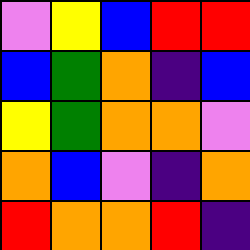[["violet", "yellow", "blue", "red", "red"], ["blue", "green", "orange", "indigo", "blue"], ["yellow", "green", "orange", "orange", "violet"], ["orange", "blue", "violet", "indigo", "orange"], ["red", "orange", "orange", "red", "indigo"]]